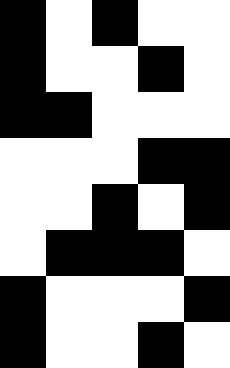[["black", "white", "black", "white", "white"], ["black", "white", "white", "black", "white"], ["black", "black", "white", "white", "white"], ["white", "white", "white", "black", "black"], ["white", "white", "black", "white", "black"], ["white", "black", "black", "black", "white"], ["black", "white", "white", "white", "black"], ["black", "white", "white", "black", "white"]]